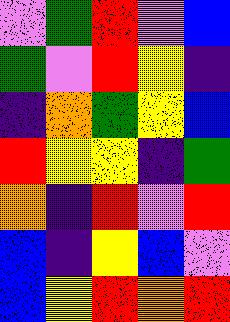[["violet", "green", "red", "violet", "blue"], ["green", "violet", "red", "yellow", "indigo"], ["indigo", "orange", "green", "yellow", "blue"], ["red", "yellow", "yellow", "indigo", "green"], ["orange", "indigo", "red", "violet", "red"], ["blue", "indigo", "yellow", "blue", "violet"], ["blue", "yellow", "red", "orange", "red"]]